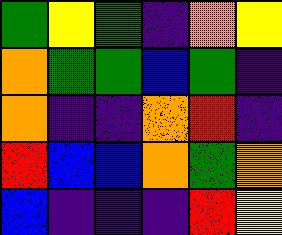[["green", "yellow", "green", "indigo", "orange", "yellow"], ["orange", "green", "green", "blue", "green", "indigo"], ["orange", "indigo", "indigo", "orange", "red", "indigo"], ["red", "blue", "blue", "orange", "green", "orange"], ["blue", "indigo", "indigo", "indigo", "red", "yellow"]]